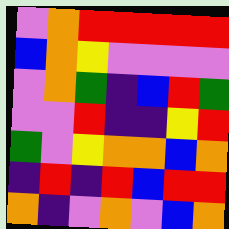[["violet", "orange", "red", "red", "red", "red", "red"], ["blue", "orange", "yellow", "violet", "violet", "violet", "violet"], ["violet", "orange", "green", "indigo", "blue", "red", "green"], ["violet", "violet", "red", "indigo", "indigo", "yellow", "red"], ["green", "violet", "yellow", "orange", "orange", "blue", "orange"], ["indigo", "red", "indigo", "red", "blue", "red", "red"], ["orange", "indigo", "violet", "orange", "violet", "blue", "orange"]]